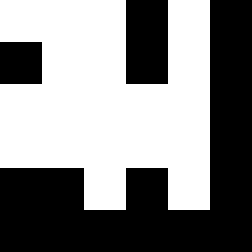[["white", "white", "white", "black", "white", "black"], ["black", "white", "white", "black", "white", "black"], ["white", "white", "white", "white", "white", "black"], ["white", "white", "white", "white", "white", "black"], ["black", "black", "white", "black", "white", "black"], ["black", "black", "black", "black", "black", "black"]]